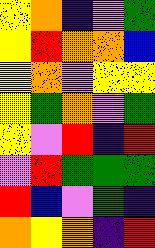[["yellow", "orange", "indigo", "violet", "green"], ["yellow", "red", "orange", "orange", "blue"], ["yellow", "orange", "violet", "yellow", "yellow"], ["yellow", "green", "orange", "violet", "green"], ["yellow", "violet", "red", "indigo", "red"], ["violet", "red", "green", "green", "green"], ["red", "blue", "violet", "green", "indigo"], ["orange", "yellow", "orange", "indigo", "red"]]